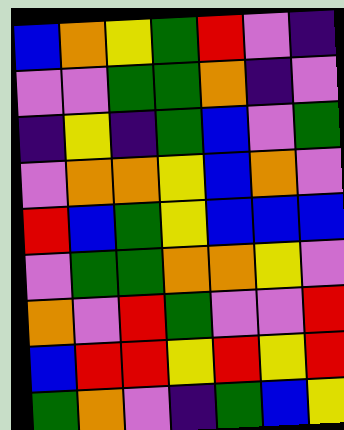[["blue", "orange", "yellow", "green", "red", "violet", "indigo"], ["violet", "violet", "green", "green", "orange", "indigo", "violet"], ["indigo", "yellow", "indigo", "green", "blue", "violet", "green"], ["violet", "orange", "orange", "yellow", "blue", "orange", "violet"], ["red", "blue", "green", "yellow", "blue", "blue", "blue"], ["violet", "green", "green", "orange", "orange", "yellow", "violet"], ["orange", "violet", "red", "green", "violet", "violet", "red"], ["blue", "red", "red", "yellow", "red", "yellow", "red"], ["green", "orange", "violet", "indigo", "green", "blue", "yellow"]]